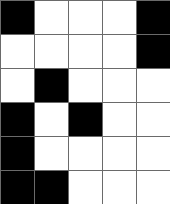[["black", "white", "white", "white", "black"], ["white", "white", "white", "white", "black"], ["white", "black", "white", "white", "white"], ["black", "white", "black", "white", "white"], ["black", "white", "white", "white", "white"], ["black", "black", "white", "white", "white"]]